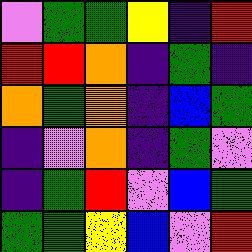[["violet", "green", "green", "yellow", "indigo", "red"], ["red", "red", "orange", "indigo", "green", "indigo"], ["orange", "green", "orange", "indigo", "blue", "green"], ["indigo", "violet", "orange", "indigo", "green", "violet"], ["indigo", "green", "red", "violet", "blue", "green"], ["green", "green", "yellow", "blue", "violet", "red"]]